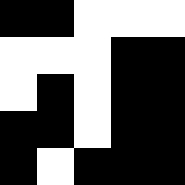[["black", "black", "white", "white", "white"], ["white", "white", "white", "black", "black"], ["white", "black", "white", "black", "black"], ["black", "black", "white", "black", "black"], ["black", "white", "black", "black", "black"]]